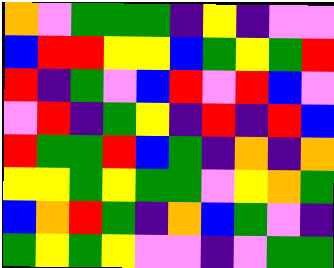[["orange", "violet", "green", "green", "green", "indigo", "yellow", "indigo", "violet", "violet"], ["blue", "red", "red", "yellow", "yellow", "blue", "green", "yellow", "green", "red"], ["red", "indigo", "green", "violet", "blue", "red", "violet", "red", "blue", "violet"], ["violet", "red", "indigo", "green", "yellow", "indigo", "red", "indigo", "red", "blue"], ["red", "green", "green", "red", "blue", "green", "indigo", "orange", "indigo", "orange"], ["yellow", "yellow", "green", "yellow", "green", "green", "violet", "yellow", "orange", "green"], ["blue", "orange", "red", "green", "indigo", "orange", "blue", "green", "violet", "indigo"], ["green", "yellow", "green", "yellow", "violet", "violet", "indigo", "violet", "green", "green"]]